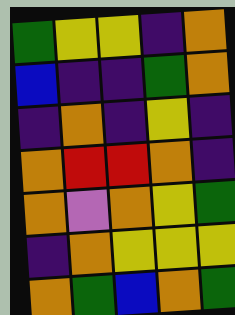[["green", "yellow", "yellow", "indigo", "orange"], ["blue", "indigo", "indigo", "green", "orange"], ["indigo", "orange", "indigo", "yellow", "indigo"], ["orange", "red", "red", "orange", "indigo"], ["orange", "violet", "orange", "yellow", "green"], ["indigo", "orange", "yellow", "yellow", "yellow"], ["orange", "green", "blue", "orange", "green"]]